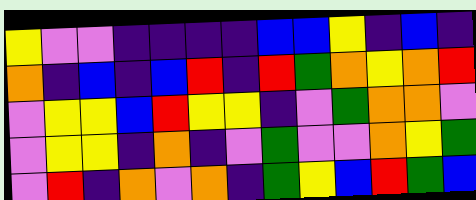[["yellow", "violet", "violet", "indigo", "indigo", "indigo", "indigo", "blue", "blue", "yellow", "indigo", "blue", "indigo"], ["orange", "indigo", "blue", "indigo", "blue", "red", "indigo", "red", "green", "orange", "yellow", "orange", "red"], ["violet", "yellow", "yellow", "blue", "red", "yellow", "yellow", "indigo", "violet", "green", "orange", "orange", "violet"], ["violet", "yellow", "yellow", "indigo", "orange", "indigo", "violet", "green", "violet", "violet", "orange", "yellow", "green"], ["violet", "red", "indigo", "orange", "violet", "orange", "indigo", "green", "yellow", "blue", "red", "green", "blue"]]